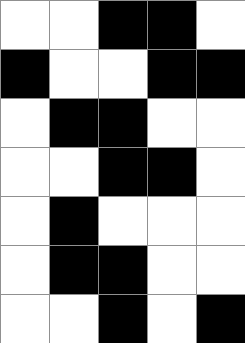[["white", "white", "black", "black", "white"], ["black", "white", "white", "black", "black"], ["white", "black", "black", "white", "white"], ["white", "white", "black", "black", "white"], ["white", "black", "white", "white", "white"], ["white", "black", "black", "white", "white"], ["white", "white", "black", "white", "black"]]